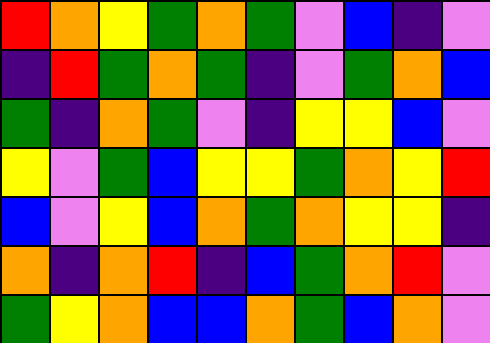[["red", "orange", "yellow", "green", "orange", "green", "violet", "blue", "indigo", "violet"], ["indigo", "red", "green", "orange", "green", "indigo", "violet", "green", "orange", "blue"], ["green", "indigo", "orange", "green", "violet", "indigo", "yellow", "yellow", "blue", "violet"], ["yellow", "violet", "green", "blue", "yellow", "yellow", "green", "orange", "yellow", "red"], ["blue", "violet", "yellow", "blue", "orange", "green", "orange", "yellow", "yellow", "indigo"], ["orange", "indigo", "orange", "red", "indigo", "blue", "green", "orange", "red", "violet"], ["green", "yellow", "orange", "blue", "blue", "orange", "green", "blue", "orange", "violet"]]